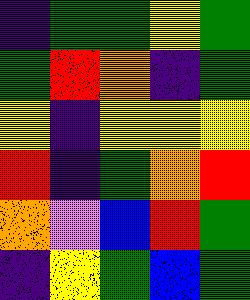[["indigo", "green", "green", "yellow", "green"], ["green", "red", "orange", "indigo", "green"], ["yellow", "indigo", "yellow", "yellow", "yellow"], ["red", "indigo", "green", "orange", "red"], ["orange", "violet", "blue", "red", "green"], ["indigo", "yellow", "green", "blue", "green"]]